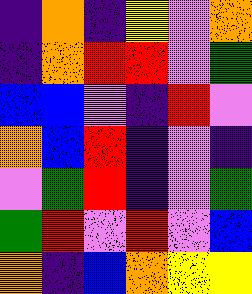[["indigo", "orange", "indigo", "yellow", "violet", "orange"], ["indigo", "orange", "red", "red", "violet", "green"], ["blue", "blue", "violet", "indigo", "red", "violet"], ["orange", "blue", "red", "indigo", "violet", "indigo"], ["violet", "green", "red", "indigo", "violet", "green"], ["green", "red", "violet", "red", "violet", "blue"], ["orange", "indigo", "blue", "orange", "yellow", "yellow"]]